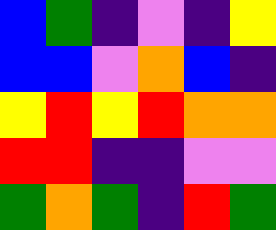[["blue", "green", "indigo", "violet", "indigo", "yellow"], ["blue", "blue", "violet", "orange", "blue", "indigo"], ["yellow", "red", "yellow", "red", "orange", "orange"], ["red", "red", "indigo", "indigo", "violet", "violet"], ["green", "orange", "green", "indigo", "red", "green"]]